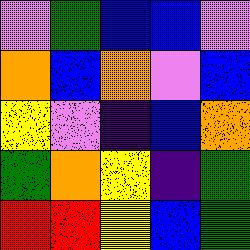[["violet", "green", "blue", "blue", "violet"], ["orange", "blue", "orange", "violet", "blue"], ["yellow", "violet", "indigo", "blue", "orange"], ["green", "orange", "yellow", "indigo", "green"], ["red", "red", "yellow", "blue", "green"]]